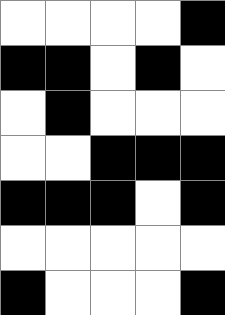[["white", "white", "white", "white", "black"], ["black", "black", "white", "black", "white"], ["white", "black", "white", "white", "white"], ["white", "white", "black", "black", "black"], ["black", "black", "black", "white", "black"], ["white", "white", "white", "white", "white"], ["black", "white", "white", "white", "black"]]